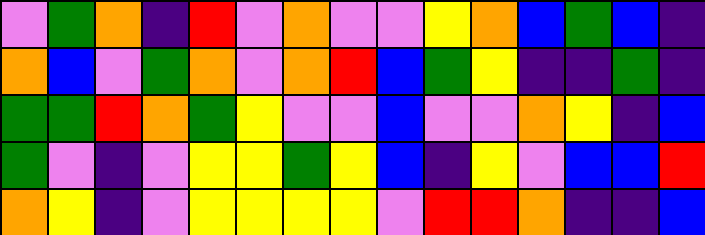[["violet", "green", "orange", "indigo", "red", "violet", "orange", "violet", "violet", "yellow", "orange", "blue", "green", "blue", "indigo"], ["orange", "blue", "violet", "green", "orange", "violet", "orange", "red", "blue", "green", "yellow", "indigo", "indigo", "green", "indigo"], ["green", "green", "red", "orange", "green", "yellow", "violet", "violet", "blue", "violet", "violet", "orange", "yellow", "indigo", "blue"], ["green", "violet", "indigo", "violet", "yellow", "yellow", "green", "yellow", "blue", "indigo", "yellow", "violet", "blue", "blue", "red"], ["orange", "yellow", "indigo", "violet", "yellow", "yellow", "yellow", "yellow", "violet", "red", "red", "orange", "indigo", "indigo", "blue"]]